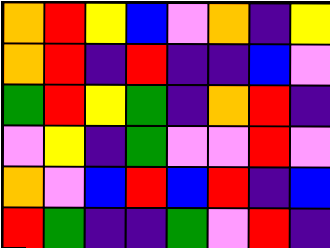[["orange", "red", "yellow", "blue", "violet", "orange", "indigo", "yellow"], ["orange", "red", "indigo", "red", "indigo", "indigo", "blue", "violet"], ["green", "red", "yellow", "green", "indigo", "orange", "red", "indigo"], ["violet", "yellow", "indigo", "green", "violet", "violet", "red", "violet"], ["orange", "violet", "blue", "red", "blue", "red", "indigo", "blue"], ["red", "green", "indigo", "indigo", "green", "violet", "red", "indigo"]]